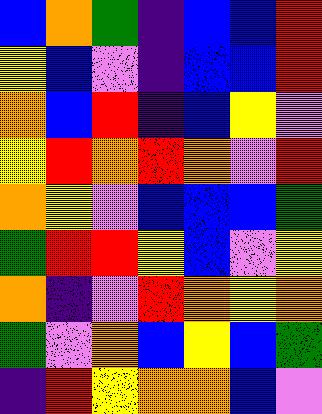[["blue", "orange", "green", "indigo", "blue", "blue", "red"], ["yellow", "blue", "violet", "indigo", "blue", "blue", "red"], ["orange", "blue", "red", "indigo", "blue", "yellow", "violet"], ["yellow", "red", "orange", "red", "orange", "violet", "red"], ["orange", "yellow", "violet", "blue", "blue", "blue", "green"], ["green", "red", "red", "yellow", "blue", "violet", "yellow"], ["orange", "indigo", "violet", "red", "orange", "yellow", "orange"], ["green", "violet", "orange", "blue", "yellow", "blue", "green"], ["indigo", "red", "yellow", "orange", "orange", "blue", "violet"]]